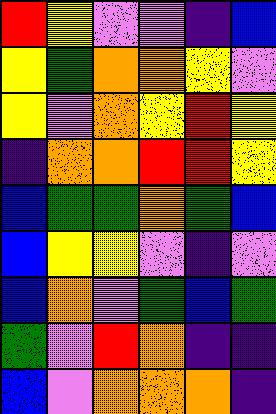[["red", "yellow", "violet", "violet", "indigo", "blue"], ["yellow", "green", "orange", "orange", "yellow", "violet"], ["yellow", "violet", "orange", "yellow", "red", "yellow"], ["indigo", "orange", "orange", "red", "red", "yellow"], ["blue", "green", "green", "orange", "green", "blue"], ["blue", "yellow", "yellow", "violet", "indigo", "violet"], ["blue", "orange", "violet", "green", "blue", "green"], ["green", "violet", "red", "orange", "indigo", "indigo"], ["blue", "violet", "orange", "orange", "orange", "indigo"]]